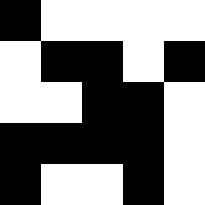[["black", "white", "white", "white", "white"], ["white", "black", "black", "white", "black"], ["white", "white", "black", "black", "white"], ["black", "black", "black", "black", "white"], ["black", "white", "white", "black", "white"]]